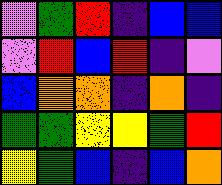[["violet", "green", "red", "indigo", "blue", "blue"], ["violet", "red", "blue", "red", "indigo", "violet"], ["blue", "orange", "orange", "indigo", "orange", "indigo"], ["green", "green", "yellow", "yellow", "green", "red"], ["yellow", "green", "blue", "indigo", "blue", "orange"]]